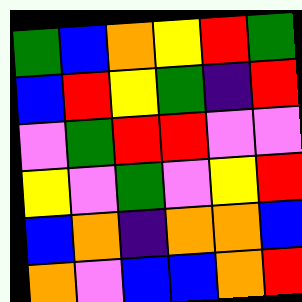[["green", "blue", "orange", "yellow", "red", "green"], ["blue", "red", "yellow", "green", "indigo", "red"], ["violet", "green", "red", "red", "violet", "violet"], ["yellow", "violet", "green", "violet", "yellow", "red"], ["blue", "orange", "indigo", "orange", "orange", "blue"], ["orange", "violet", "blue", "blue", "orange", "red"]]